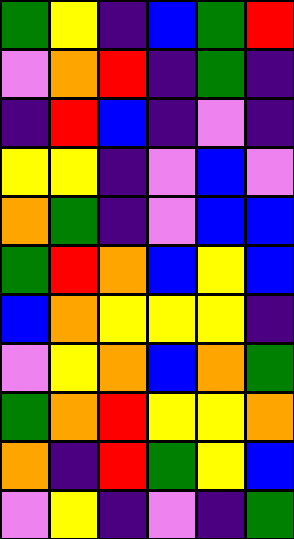[["green", "yellow", "indigo", "blue", "green", "red"], ["violet", "orange", "red", "indigo", "green", "indigo"], ["indigo", "red", "blue", "indigo", "violet", "indigo"], ["yellow", "yellow", "indigo", "violet", "blue", "violet"], ["orange", "green", "indigo", "violet", "blue", "blue"], ["green", "red", "orange", "blue", "yellow", "blue"], ["blue", "orange", "yellow", "yellow", "yellow", "indigo"], ["violet", "yellow", "orange", "blue", "orange", "green"], ["green", "orange", "red", "yellow", "yellow", "orange"], ["orange", "indigo", "red", "green", "yellow", "blue"], ["violet", "yellow", "indigo", "violet", "indigo", "green"]]